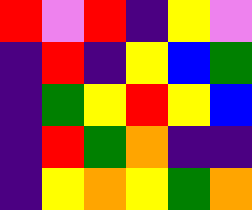[["red", "violet", "red", "indigo", "yellow", "violet"], ["indigo", "red", "indigo", "yellow", "blue", "green"], ["indigo", "green", "yellow", "red", "yellow", "blue"], ["indigo", "red", "green", "orange", "indigo", "indigo"], ["indigo", "yellow", "orange", "yellow", "green", "orange"]]